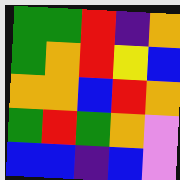[["green", "green", "red", "indigo", "orange"], ["green", "orange", "red", "yellow", "blue"], ["orange", "orange", "blue", "red", "orange"], ["green", "red", "green", "orange", "violet"], ["blue", "blue", "indigo", "blue", "violet"]]